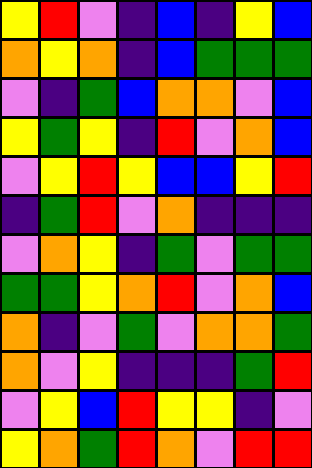[["yellow", "red", "violet", "indigo", "blue", "indigo", "yellow", "blue"], ["orange", "yellow", "orange", "indigo", "blue", "green", "green", "green"], ["violet", "indigo", "green", "blue", "orange", "orange", "violet", "blue"], ["yellow", "green", "yellow", "indigo", "red", "violet", "orange", "blue"], ["violet", "yellow", "red", "yellow", "blue", "blue", "yellow", "red"], ["indigo", "green", "red", "violet", "orange", "indigo", "indigo", "indigo"], ["violet", "orange", "yellow", "indigo", "green", "violet", "green", "green"], ["green", "green", "yellow", "orange", "red", "violet", "orange", "blue"], ["orange", "indigo", "violet", "green", "violet", "orange", "orange", "green"], ["orange", "violet", "yellow", "indigo", "indigo", "indigo", "green", "red"], ["violet", "yellow", "blue", "red", "yellow", "yellow", "indigo", "violet"], ["yellow", "orange", "green", "red", "orange", "violet", "red", "red"]]